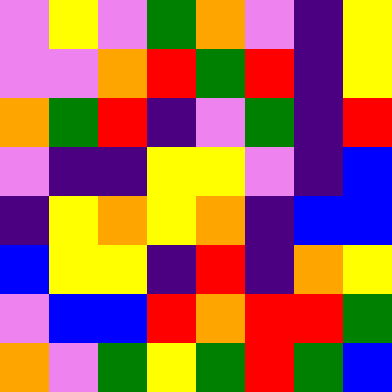[["violet", "yellow", "violet", "green", "orange", "violet", "indigo", "yellow"], ["violet", "violet", "orange", "red", "green", "red", "indigo", "yellow"], ["orange", "green", "red", "indigo", "violet", "green", "indigo", "red"], ["violet", "indigo", "indigo", "yellow", "yellow", "violet", "indigo", "blue"], ["indigo", "yellow", "orange", "yellow", "orange", "indigo", "blue", "blue"], ["blue", "yellow", "yellow", "indigo", "red", "indigo", "orange", "yellow"], ["violet", "blue", "blue", "red", "orange", "red", "red", "green"], ["orange", "violet", "green", "yellow", "green", "red", "green", "blue"]]